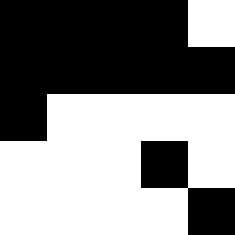[["black", "black", "black", "black", "white"], ["black", "black", "black", "black", "black"], ["black", "white", "white", "white", "white"], ["white", "white", "white", "black", "white"], ["white", "white", "white", "white", "black"]]